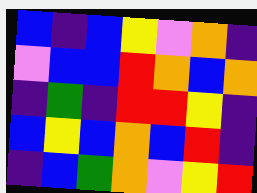[["blue", "indigo", "blue", "yellow", "violet", "orange", "indigo"], ["violet", "blue", "blue", "red", "orange", "blue", "orange"], ["indigo", "green", "indigo", "red", "red", "yellow", "indigo"], ["blue", "yellow", "blue", "orange", "blue", "red", "indigo"], ["indigo", "blue", "green", "orange", "violet", "yellow", "red"]]